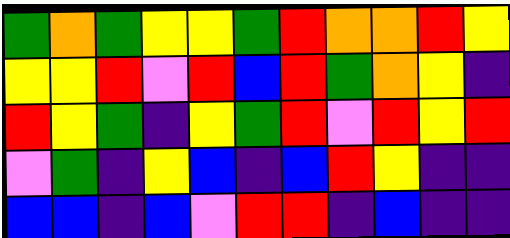[["green", "orange", "green", "yellow", "yellow", "green", "red", "orange", "orange", "red", "yellow"], ["yellow", "yellow", "red", "violet", "red", "blue", "red", "green", "orange", "yellow", "indigo"], ["red", "yellow", "green", "indigo", "yellow", "green", "red", "violet", "red", "yellow", "red"], ["violet", "green", "indigo", "yellow", "blue", "indigo", "blue", "red", "yellow", "indigo", "indigo"], ["blue", "blue", "indigo", "blue", "violet", "red", "red", "indigo", "blue", "indigo", "indigo"]]